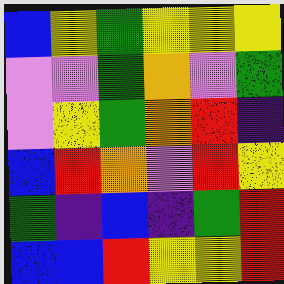[["blue", "yellow", "green", "yellow", "yellow", "yellow"], ["violet", "violet", "green", "orange", "violet", "green"], ["violet", "yellow", "green", "orange", "red", "indigo"], ["blue", "red", "orange", "violet", "red", "yellow"], ["green", "indigo", "blue", "indigo", "green", "red"], ["blue", "blue", "red", "yellow", "yellow", "red"]]